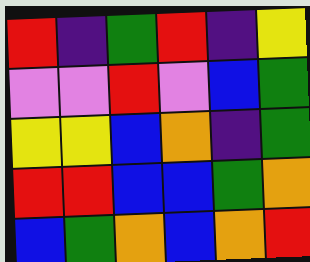[["red", "indigo", "green", "red", "indigo", "yellow"], ["violet", "violet", "red", "violet", "blue", "green"], ["yellow", "yellow", "blue", "orange", "indigo", "green"], ["red", "red", "blue", "blue", "green", "orange"], ["blue", "green", "orange", "blue", "orange", "red"]]